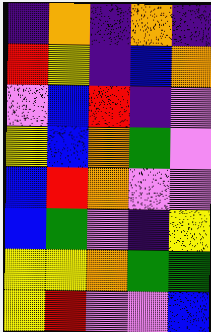[["indigo", "orange", "indigo", "orange", "indigo"], ["red", "yellow", "indigo", "blue", "orange"], ["violet", "blue", "red", "indigo", "violet"], ["yellow", "blue", "orange", "green", "violet"], ["blue", "red", "orange", "violet", "violet"], ["blue", "green", "violet", "indigo", "yellow"], ["yellow", "yellow", "orange", "green", "green"], ["yellow", "red", "violet", "violet", "blue"]]